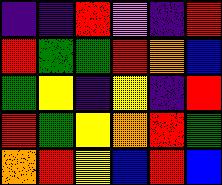[["indigo", "indigo", "red", "violet", "indigo", "red"], ["red", "green", "green", "red", "orange", "blue"], ["green", "yellow", "indigo", "yellow", "indigo", "red"], ["red", "green", "yellow", "orange", "red", "green"], ["orange", "red", "yellow", "blue", "red", "blue"]]